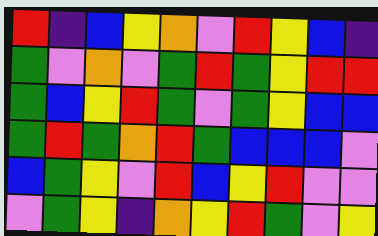[["red", "indigo", "blue", "yellow", "orange", "violet", "red", "yellow", "blue", "indigo"], ["green", "violet", "orange", "violet", "green", "red", "green", "yellow", "red", "red"], ["green", "blue", "yellow", "red", "green", "violet", "green", "yellow", "blue", "blue"], ["green", "red", "green", "orange", "red", "green", "blue", "blue", "blue", "violet"], ["blue", "green", "yellow", "violet", "red", "blue", "yellow", "red", "violet", "violet"], ["violet", "green", "yellow", "indigo", "orange", "yellow", "red", "green", "violet", "yellow"]]